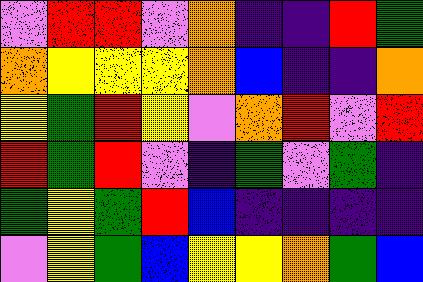[["violet", "red", "red", "violet", "orange", "indigo", "indigo", "red", "green"], ["orange", "yellow", "yellow", "yellow", "orange", "blue", "indigo", "indigo", "orange"], ["yellow", "green", "red", "yellow", "violet", "orange", "red", "violet", "red"], ["red", "green", "red", "violet", "indigo", "green", "violet", "green", "indigo"], ["green", "yellow", "green", "red", "blue", "indigo", "indigo", "indigo", "indigo"], ["violet", "yellow", "green", "blue", "yellow", "yellow", "orange", "green", "blue"]]